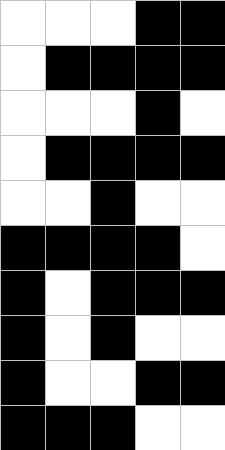[["white", "white", "white", "black", "black"], ["white", "black", "black", "black", "black"], ["white", "white", "white", "black", "white"], ["white", "black", "black", "black", "black"], ["white", "white", "black", "white", "white"], ["black", "black", "black", "black", "white"], ["black", "white", "black", "black", "black"], ["black", "white", "black", "white", "white"], ["black", "white", "white", "black", "black"], ["black", "black", "black", "white", "white"]]